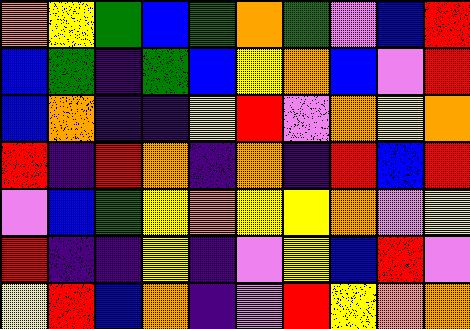[["orange", "yellow", "green", "blue", "green", "orange", "green", "violet", "blue", "red"], ["blue", "green", "indigo", "green", "blue", "yellow", "orange", "blue", "violet", "red"], ["blue", "orange", "indigo", "indigo", "yellow", "red", "violet", "orange", "yellow", "orange"], ["red", "indigo", "red", "orange", "indigo", "orange", "indigo", "red", "blue", "red"], ["violet", "blue", "green", "yellow", "orange", "yellow", "yellow", "orange", "violet", "yellow"], ["red", "indigo", "indigo", "yellow", "indigo", "violet", "yellow", "blue", "red", "violet"], ["yellow", "red", "blue", "orange", "indigo", "violet", "red", "yellow", "orange", "orange"]]